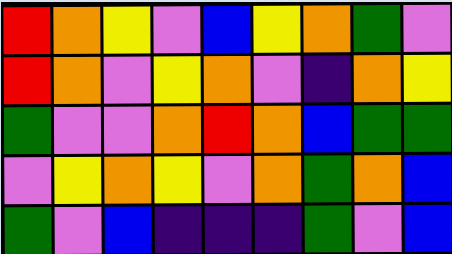[["red", "orange", "yellow", "violet", "blue", "yellow", "orange", "green", "violet"], ["red", "orange", "violet", "yellow", "orange", "violet", "indigo", "orange", "yellow"], ["green", "violet", "violet", "orange", "red", "orange", "blue", "green", "green"], ["violet", "yellow", "orange", "yellow", "violet", "orange", "green", "orange", "blue"], ["green", "violet", "blue", "indigo", "indigo", "indigo", "green", "violet", "blue"]]